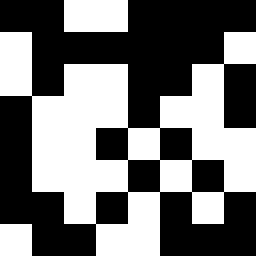[["black", "black", "white", "white", "black", "black", "black", "black"], ["white", "black", "black", "black", "black", "black", "black", "white"], ["white", "black", "white", "white", "black", "black", "white", "black"], ["black", "white", "white", "white", "black", "white", "white", "black"], ["black", "white", "white", "black", "white", "black", "white", "white"], ["black", "white", "white", "white", "black", "white", "black", "white"], ["black", "black", "white", "black", "white", "black", "white", "black"], ["white", "black", "black", "white", "white", "black", "black", "black"]]